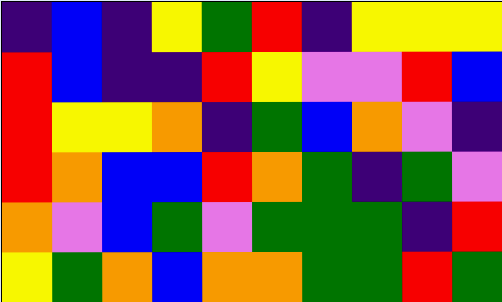[["indigo", "blue", "indigo", "yellow", "green", "red", "indigo", "yellow", "yellow", "yellow"], ["red", "blue", "indigo", "indigo", "red", "yellow", "violet", "violet", "red", "blue"], ["red", "yellow", "yellow", "orange", "indigo", "green", "blue", "orange", "violet", "indigo"], ["red", "orange", "blue", "blue", "red", "orange", "green", "indigo", "green", "violet"], ["orange", "violet", "blue", "green", "violet", "green", "green", "green", "indigo", "red"], ["yellow", "green", "orange", "blue", "orange", "orange", "green", "green", "red", "green"]]